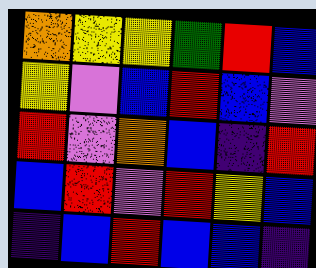[["orange", "yellow", "yellow", "green", "red", "blue"], ["yellow", "violet", "blue", "red", "blue", "violet"], ["red", "violet", "orange", "blue", "indigo", "red"], ["blue", "red", "violet", "red", "yellow", "blue"], ["indigo", "blue", "red", "blue", "blue", "indigo"]]